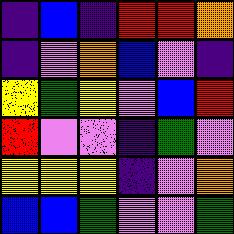[["indigo", "blue", "indigo", "red", "red", "orange"], ["indigo", "violet", "orange", "blue", "violet", "indigo"], ["yellow", "green", "yellow", "violet", "blue", "red"], ["red", "violet", "violet", "indigo", "green", "violet"], ["yellow", "yellow", "yellow", "indigo", "violet", "orange"], ["blue", "blue", "green", "violet", "violet", "green"]]